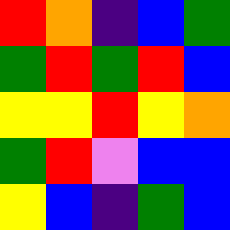[["red", "orange", "indigo", "blue", "green"], ["green", "red", "green", "red", "blue"], ["yellow", "yellow", "red", "yellow", "orange"], ["green", "red", "violet", "blue", "blue"], ["yellow", "blue", "indigo", "green", "blue"]]